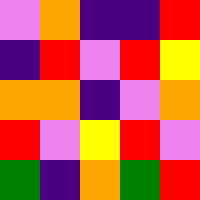[["violet", "orange", "indigo", "indigo", "red"], ["indigo", "red", "violet", "red", "yellow"], ["orange", "orange", "indigo", "violet", "orange"], ["red", "violet", "yellow", "red", "violet"], ["green", "indigo", "orange", "green", "red"]]